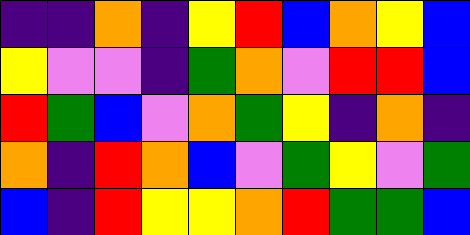[["indigo", "indigo", "orange", "indigo", "yellow", "red", "blue", "orange", "yellow", "blue"], ["yellow", "violet", "violet", "indigo", "green", "orange", "violet", "red", "red", "blue"], ["red", "green", "blue", "violet", "orange", "green", "yellow", "indigo", "orange", "indigo"], ["orange", "indigo", "red", "orange", "blue", "violet", "green", "yellow", "violet", "green"], ["blue", "indigo", "red", "yellow", "yellow", "orange", "red", "green", "green", "blue"]]